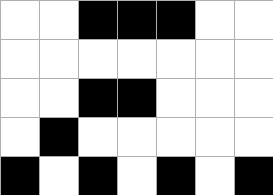[["white", "white", "black", "black", "black", "white", "white"], ["white", "white", "white", "white", "white", "white", "white"], ["white", "white", "black", "black", "white", "white", "white"], ["white", "black", "white", "white", "white", "white", "white"], ["black", "white", "black", "white", "black", "white", "black"]]